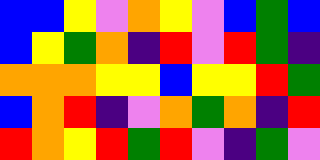[["blue", "blue", "yellow", "violet", "orange", "yellow", "violet", "blue", "green", "blue"], ["blue", "yellow", "green", "orange", "indigo", "red", "violet", "red", "green", "indigo"], ["orange", "orange", "orange", "yellow", "yellow", "blue", "yellow", "yellow", "red", "green"], ["blue", "orange", "red", "indigo", "violet", "orange", "green", "orange", "indigo", "red"], ["red", "orange", "yellow", "red", "green", "red", "violet", "indigo", "green", "violet"]]